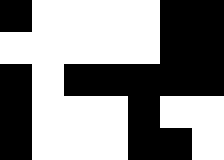[["black", "white", "white", "white", "white", "black", "black"], ["white", "white", "white", "white", "white", "black", "black"], ["black", "white", "black", "black", "black", "black", "black"], ["black", "white", "white", "white", "black", "white", "white"], ["black", "white", "white", "white", "black", "black", "white"]]